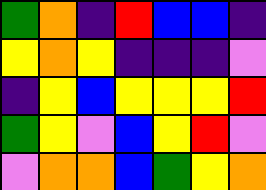[["green", "orange", "indigo", "red", "blue", "blue", "indigo"], ["yellow", "orange", "yellow", "indigo", "indigo", "indigo", "violet"], ["indigo", "yellow", "blue", "yellow", "yellow", "yellow", "red"], ["green", "yellow", "violet", "blue", "yellow", "red", "violet"], ["violet", "orange", "orange", "blue", "green", "yellow", "orange"]]